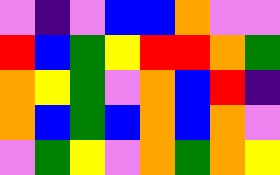[["violet", "indigo", "violet", "blue", "blue", "orange", "violet", "violet"], ["red", "blue", "green", "yellow", "red", "red", "orange", "green"], ["orange", "yellow", "green", "violet", "orange", "blue", "red", "indigo"], ["orange", "blue", "green", "blue", "orange", "blue", "orange", "violet"], ["violet", "green", "yellow", "violet", "orange", "green", "orange", "yellow"]]